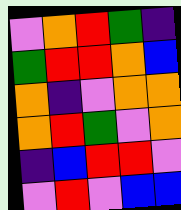[["violet", "orange", "red", "green", "indigo"], ["green", "red", "red", "orange", "blue"], ["orange", "indigo", "violet", "orange", "orange"], ["orange", "red", "green", "violet", "orange"], ["indigo", "blue", "red", "red", "violet"], ["violet", "red", "violet", "blue", "blue"]]